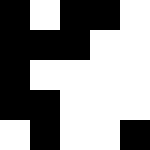[["black", "white", "black", "black", "white"], ["black", "black", "black", "white", "white"], ["black", "white", "white", "white", "white"], ["black", "black", "white", "white", "white"], ["white", "black", "white", "white", "black"]]